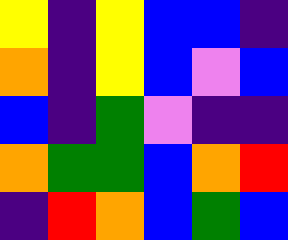[["yellow", "indigo", "yellow", "blue", "blue", "indigo"], ["orange", "indigo", "yellow", "blue", "violet", "blue"], ["blue", "indigo", "green", "violet", "indigo", "indigo"], ["orange", "green", "green", "blue", "orange", "red"], ["indigo", "red", "orange", "blue", "green", "blue"]]